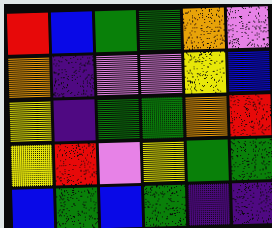[["red", "blue", "green", "green", "orange", "violet"], ["orange", "indigo", "violet", "violet", "yellow", "blue"], ["yellow", "indigo", "green", "green", "orange", "red"], ["yellow", "red", "violet", "yellow", "green", "green"], ["blue", "green", "blue", "green", "indigo", "indigo"]]